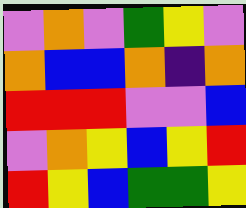[["violet", "orange", "violet", "green", "yellow", "violet"], ["orange", "blue", "blue", "orange", "indigo", "orange"], ["red", "red", "red", "violet", "violet", "blue"], ["violet", "orange", "yellow", "blue", "yellow", "red"], ["red", "yellow", "blue", "green", "green", "yellow"]]